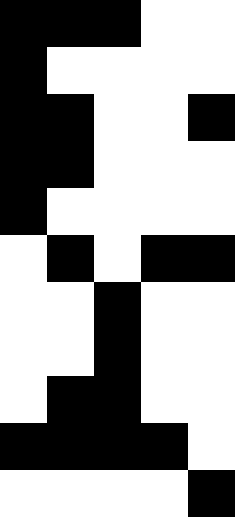[["black", "black", "black", "white", "white"], ["black", "white", "white", "white", "white"], ["black", "black", "white", "white", "black"], ["black", "black", "white", "white", "white"], ["black", "white", "white", "white", "white"], ["white", "black", "white", "black", "black"], ["white", "white", "black", "white", "white"], ["white", "white", "black", "white", "white"], ["white", "black", "black", "white", "white"], ["black", "black", "black", "black", "white"], ["white", "white", "white", "white", "black"]]